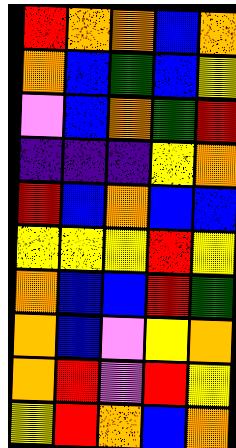[["red", "orange", "orange", "blue", "orange"], ["orange", "blue", "green", "blue", "yellow"], ["violet", "blue", "orange", "green", "red"], ["indigo", "indigo", "indigo", "yellow", "orange"], ["red", "blue", "orange", "blue", "blue"], ["yellow", "yellow", "yellow", "red", "yellow"], ["orange", "blue", "blue", "red", "green"], ["orange", "blue", "violet", "yellow", "orange"], ["orange", "red", "violet", "red", "yellow"], ["yellow", "red", "orange", "blue", "orange"]]